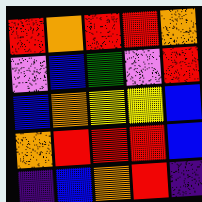[["red", "orange", "red", "red", "orange"], ["violet", "blue", "green", "violet", "red"], ["blue", "orange", "yellow", "yellow", "blue"], ["orange", "red", "red", "red", "blue"], ["indigo", "blue", "orange", "red", "indigo"]]